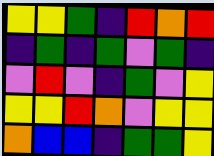[["yellow", "yellow", "green", "indigo", "red", "orange", "red"], ["indigo", "green", "indigo", "green", "violet", "green", "indigo"], ["violet", "red", "violet", "indigo", "green", "violet", "yellow"], ["yellow", "yellow", "red", "orange", "violet", "yellow", "yellow"], ["orange", "blue", "blue", "indigo", "green", "green", "yellow"]]